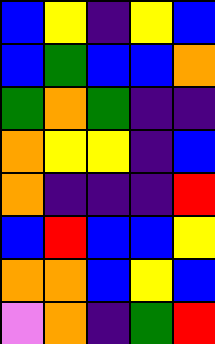[["blue", "yellow", "indigo", "yellow", "blue"], ["blue", "green", "blue", "blue", "orange"], ["green", "orange", "green", "indigo", "indigo"], ["orange", "yellow", "yellow", "indigo", "blue"], ["orange", "indigo", "indigo", "indigo", "red"], ["blue", "red", "blue", "blue", "yellow"], ["orange", "orange", "blue", "yellow", "blue"], ["violet", "orange", "indigo", "green", "red"]]